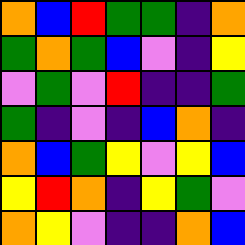[["orange", "blue", "red", "green", "green", "indigo", "orange"], ["green", "orange", "green", "blue", "violet", "indigo", "yellow"], ["violet", "green", "violet", "red", "indigo", "indigo", "green"], ["green", "indigo", "violet", "indigo", "blue", "orange", "indigo"], ["orange", "blue", "green", "yellow", "violet", "yellow", "blue"], ["yellow", "red", "orange", "indigo", "yellow", "green", "violet"], ["orange", "yellow", "violet", "indigo", "indigo", "orange", "blue"]]